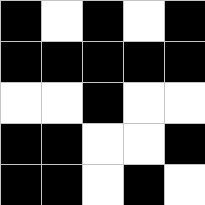[["black", "white", "black", "white", "black"], ["black", "black", "black", "black", "black"], ["white", "white", "black", "white", "white"], ["black", "black", "white", "white", "black"], ["black", "black", "white", "black", "white"]]